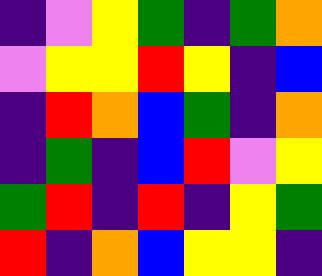[["indigo", "violet", "yellow", "green", "indigo", "green", "orange"], ["violet", "yellow", "yellow", "red", "yellow", "indigo", "blue"], ["indigo", "red", "orange", "blue", "green", "indigo", "orange"], ["indigo", "green", "indigo", "blue", "red", "violet", "yellow"], ["green", "red", "indigo", "red", "indigo", "yellow", "green"], ["red", "indigo", "orange", "blue", "yellow", "yellow", "indigo"]]